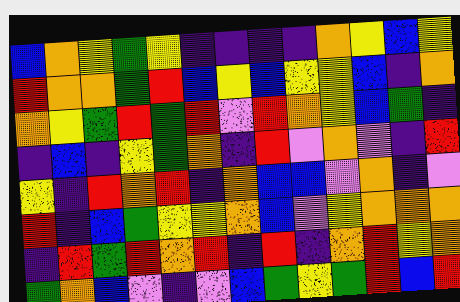[["blue", "orange", "yellow", "green", "yellow", "indigo", "indigo", "indigo", "indigo", "orange", "yellow", "blue", "yellow"], ["red", "orange", "orange", "green", "red", "blue", "yellow", "blue", "yellow", "yellow", "blue", "indigo", "orange"], ["orange", "yellow", "green", "red", "green", "red", "violet", "red", "orange", "yellow", "blue", "green", "indigo"], ["indigo", "blue", "indigo", "yellow", "green", "orange", "indigo", "red", "violet", "orange", "violet", "indigo", "red"], ["yellow", "indigo", "red", "orange", "red", "indigo", "orange", "blue", "blue", "violet", "orange", "indigo", "violet"], ["red", "indigo", "blue", "green", "yellow", "yellow", "orange", "blue", "violet", "yellow", "orange", "orange", "orange"], ["indigo", "red", "green", "red", "orange", "red", "indigo", "red", "indigo", "orange", "red", "yellow", "orange"], ["green", "orange", "blue", "violet", "indigo", "violet", "blue", "green", "yellow", "green", "red", "blue", "red"]]